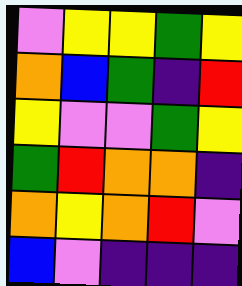[["violet", "yellow", "yellow", "green", "yellow"], ["orange", "blue", "green", "indigo", "red"], ["yellow", "violet", "violet", "green", "yellow"], ["green", "red", "orange", "orange", "indigo"], ["orange", "yellow", "orange", "red", "violet"], ["blue", "violet", "indigo", "indigo", "indigo"]]